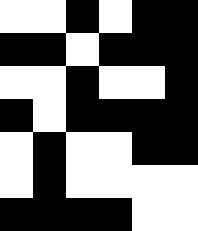[["white", "white", "black", "white", "black", "black"], ["black", "black", "white", "black", "black", "black"], ["white", "white", "black", "white", "white", "black"], ["black", "white", "black", "black", "black", "black"], ["white", "black", "white", "white", "black", "black"], ["white", "black", "white", "white", "white", "white"], ["black", "black", "black", "black", "white", "white"]]